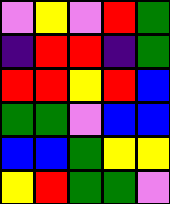[["violet", "yellow", "violet", "red", "green"], ["indigo", "red", "red", "indigo", "green"], ["red", "red", "yellow", "red", "blue"], ["green", "green", "violet", "blue", "blue"], ["blue", "blue", "green", "yellow", "yellow"], ["yellow", "red", "green", "green", "violet"]]